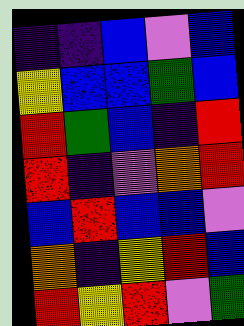[["indigo", "indigo", "blue", "violet", "blue"], ["yellow", "blue", "blue", "green", "blue"], ["red", "green", "blue", "indigo", "red"], ["red", "indigo", "violet", "orange", "red"], ["blue", "red", "blue", "blue", "violet"], ["orange", "indigo", "yellow", "red", "blue"], ["red", "yellow", "red", "violet", "green"]]